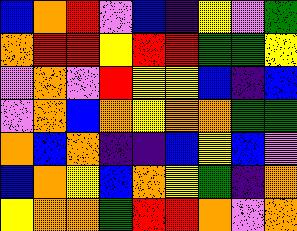[["blue", "orange", "red", "violet", "blue", "indigo", "yellow", "violet", "green"], ["orange", "red", "red", "yellow", "red", "red", "green", "green", "yellow"], ["violet", "orange", "violet", "red", "yellow", "yellow", "blue", "indigo", "blue"], ["violet", "orange", "blue", "orange", "yellow", "orange", "orange", "green", "green"], ["orange", "blue", "orange", "indigo", "indigo", "blue", "yellow", "blue", "violet"], ["blue", "orange", "yellow", "blue", "orange", "yellow", "green", "indigo", "orange"], ["yellow", "orange", "orange", "green", "red", "red", "orange", "violet", "orange"]]